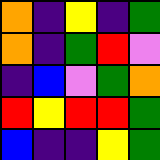[["orange", "indigo", "yellow", "indigo", "green"], ["orange", "indigo", "green", "red", "violet"], ["indigo", "blue", "violet", "green", "orange"], ["red", "yellow", "red", "red", "green"], ["blue", "indigo", "indigo", "yellow", "green"]]